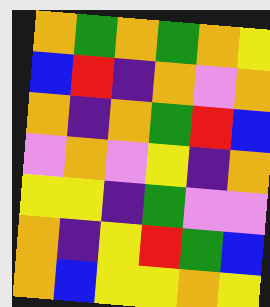[["orange", "green", "orange", "green", "orange", "yellow"], ["blue", "red", "indigo", "orange", "violet", "orange"], ["orange", "indigo", "orange", "green", "red", "blue"], ["violet", "orange", "violet", "yellow", "indigo", "orange"], ["yellow", "yellow", "indigo", "green", "violet", "violet"], ["orange", "indigo", "yellow", "red", "green", "blue"], ["orange", "blue", "yellow", "yellow", "orange", "yellow"]]